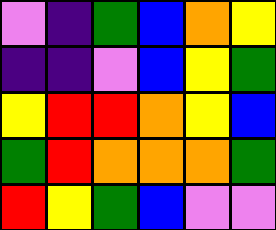[["violet", "indigo", "green", "blue", "orange", "yellow"], ["indigo", "indigo", "violet", "blue", "yellow", "green"], ["yellow", "red", "red", "orange", "yellow", "blue"], ["green", "red", "orange", "orange", "orange", "green"], ["red", "yellow", "green", "blue", "violet", "violet"]]